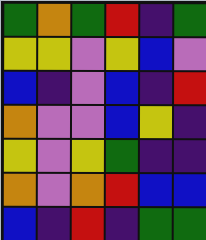[["green", "orange", "green", "red", "indigo", "green"], ["yellow", "yellow", "violet", "yellow", "blue", "violet"], ["blue", "indigo", "violet", "blue", "indigo", "red"], ["orange", "violet", "violet", "blue", "yellow", "indigo"], ["yellow", "violet", "yellow", "green", "indigo", "indigo"], ["orange", "violet", "orange", "red", "blue", "blue"], ["blue", "indigo", "red", "indigo", "green", "green"]]